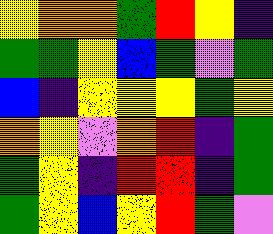[["yellow", "orange", "orange", "green", "red", "yellow", "indigo"], ["green", "green", "yellow", "blue", "green", "violet", "green"], ["blue", "indigo", "yellow", "yellow", "yellow", "green", "yellow"], ["orange", "yellow", "violet", "orange", "red", "indigo", "green"], ["green", "yellow", "indigo", "red", "red", "indigo", "green"], ["green", "yellow", "blue", "yellow", "red", "green", "violet"]]